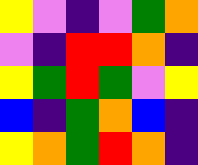[["yellow", "violet", "indigo", "violet", "green", "orange"], ["violet", "indigo", "red", "red", "orange", "indigo"], ["yellow", "green", "red", "green", "violet", "yellow"], ["blue", "indigo", "green", "orange", "blue", "indigo"], ["yellow", "orange", "green", "red", "orange", "indigo"]]